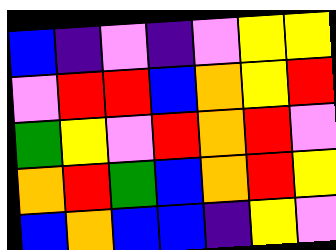[["blue", "indigo", "violet", "indigo", "violet", "yellow", "yellow"], ["violet", "red", "red", "blue", "orange", "yellow", "red"], ["green", "yellow", "violet", "red", "orange", "red", "violet"], ["orange", "red", "green", "blue", "orange", "red", "yellow"], ["blue", "orange", "blue", "blue", "indigo", "yellow", "violet"]]